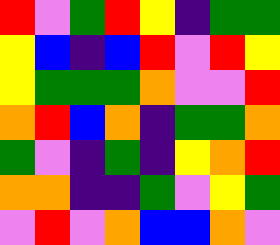[["red", "violet", "green", "red", "yellow", "indigo", "green", "green"], ["yellow", "blue", "indigo", "blue", "red", "violet", "red", "yellow"], ["yellow", "green", "green", "green", "orange", "violet", "violet", "red"], ["orange", "red", "blue", "orange", "indigo", "green", "green", "orange"], ["green", "violet", "indigo", "green", "indigo", "yellow", "orange", "red"], ["orange", "orange", "indigo", "indigo", "green", "violet", "yellow", "green"], ["violet", "red", "violet", "orange", "blue", "blue", "orange", "violet"]]